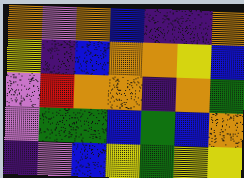[["orange", "violet", "orange", "blue", "indigo", "indigo", "orange"], ["yellow", "indigo", "blue", "orange", "orange", "yellow", "blue"], ["violet", "red", "orange", "orange", "indigo", "orange", "green"], ["violet", "green", "green", "blue", "green", "blue", "orange"], ["indigo", "violet", "blue", "yellow", "green", "yellow", "yellow"]]